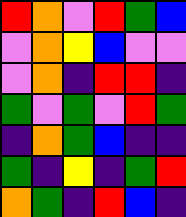[["red", "orange", "violet", "red", "green", "blue"], ["violet", "orange", "yellow", "blue", "violet", "violet"], ["violet", "orange", "indigo", "red", "red", "indigo"], ["green", "violet", "green", "violet", "red", "green"], ["indigo", "orange", "green", "blue", "indigo", "indigo"], ["green", "indigo", "yellow", "indigo", "green", "red"], ["orange", "green", "indigo", "red", "blue", "indigo"]]